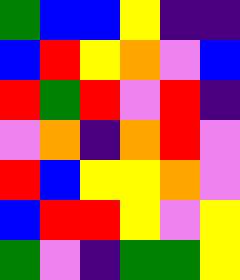[["green", "blue", "blue", "yellow", "indigo", "indigo"], ["blue", "red", "yellow", "orange", "violet", "blue"], ["red", "green", "red", "violet", "red", "indigo"], ["violet", "orange", "indigo", "orange", "red", "violet"], ["red", "blue", "yellow", "yellow", "orange", "violet"], ["blue", "red", "red", "yellow", "violet", "yellow"], ["green", "violet", "indigo", "green", "green", "yellow"]]